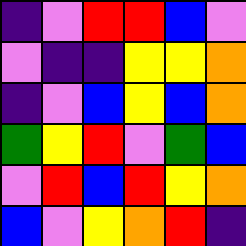[["indigo", "violet", "red", "red", "blue", "violet"], ["violet", "indigo", "indigo", "yellow", "yellow", "orange"], ["indigo", "violet", "blue", "yellow", "blue", "orange"], ["green", "yellow", "red", "violet", "green", "blue"], ["violet", "red", "blue", "red", "yellow", "orange"], ["blue", "violet", "yellow", "orange", "red", "indigo"]]